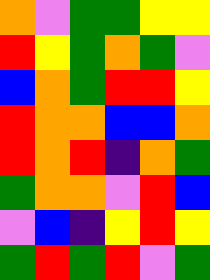[["orange", "violet", "green", "green", "yellow", "yellow"], ["red", "yellow", "green", "orange", "green", "violet"], ["blue", "orange", "green", "red", "red", "yellow"], ["red", "orange", "orange", "blue", "blue", "orange"], ["red", "orange", "red", "indigo", "orange", "green"], ["green", "orange", "orange", "violet", "red", "blue"], ["violet", "blue", "indigo", "yellow", "red", "yellow"], ["green", "red", "green", "red", "violet", "green"]]